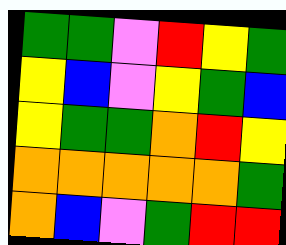[["green", "green", "violet", "red", "yellow", "green"], ["yellow", "blue", "violet", "yellow", "green", "blue"], ["yellow", "green", "green", "orange", "red", "yellow"], ["orange", "orange", "orange", "orange", "orange", "green"], ["orange", "blue", "violet", "green", "red", "red"]]